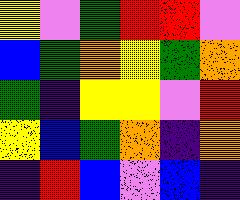[["yellow", "violet", "green", "red", "red", "violet"], ["blue", "green", "orange", "yellow", "green", "orange"], ["green", "indigo", "yellow", "yellow", "violet", "red"], ["yellow", "blue", "green", "orange", "indigo", "orange"], ["indigo", "red", "blue", "violet", "blue", "indigo"]]